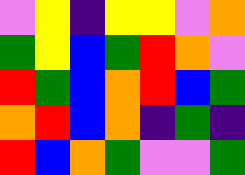[["violet", "yellow", "indigo", "yellow", "yellow", "violet", "orange"], ["green", "yellow", "blue", "green", "red", "orange", "violet"], ["red", "green", "blue", "orange", "red", "blue", "green"], ["orange", "red", "blue", "orange", "indigo", "green", "indigo"], ["red", "blue", "orange", "green", "violet", "violet", "green"]]